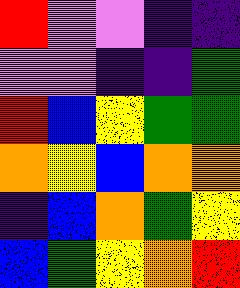[["red", "violet", "violet", "indigo", "indigo"], ["violet", "violet", "indigo", "indigo", "green"], ["red", "blue", "yellow", "green", "green"], ["orange", "yellow", "blue", "orange", "orange"], ["indigo", "blue", "orange", "green", "yellow"], ["blue", "green", "yellow", "orange", "red"]]